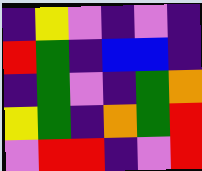[["indigo", "yellow", "violet", "indigo", "violet", "indigo"], ["red", "green", "indigo", "blue", "blue", "indigo"], ["indigo", "green", "violet", "indigo", "green", "orange"], ["yellow", "green", "indigo", "orange", "green", "red"], ["violet", "red", "red", "indigo", "violet", "red"]]